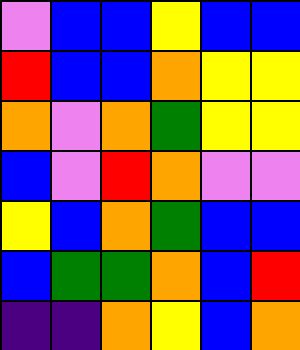[["violet", "blue", "blue", "yellow", "blue", "blue"], ["red", "blue", "blue", "orange", "yellow", "yellow"], ["orange", "violet", "orange", "green", "yellow", "yellow"], ["blue", "violet", "red", "orange", "violet", "violet"], ["yellow", "blue", "orange", "green", "blue", "blue"], ["blue", "green", "green", "orange", "blue", "red"], ["indigo", "indigo", "orange", "yellow", "blue", "orange"]]